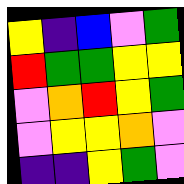[["yellow", "indigo", "blue", "violet", "green"], ["red", "green", "green", "yellow", "yellow"], ["violet", "orange", "red", "yellow", "green"], ["violet", "yellow", "yellow", "orange", "violet"], ["indigo", "indigo", "yellow", "green", "violet"]]